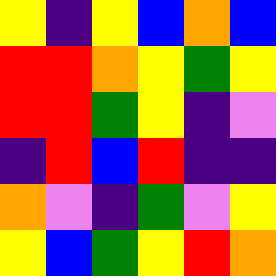[["yellow", "indigo", "yellow", "blue", "orange", "blue"], ["red", "red", "orange", "yellow", "green", "yellow"], ["red", "red", "green", "yellow", "indigo", "violet"], ["indigo", "red", "blue", "red", "indigo", "indigo"], ["orange", "violet", "indigo", "green", "violet", "yellow"], ["yellow", "blue", "green", "yellow", "red", "orange"]]